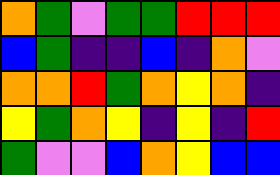[["orange", "green", "violet", "green", "green", "red", "red", "red"], ["blue", "green", "indigo", "indigo", "blue", "indigo", "orange", "violet"], ["orange", "orange", "red", "green", "orange", "yellow", "orange", "indigo"], ["yellow", "green", "orange", "yellow", "indigo", "yellow", "indigo", "red"], ["green", "violet", "violet", "blue", "orange", "yellow", "blue", "blue"]]